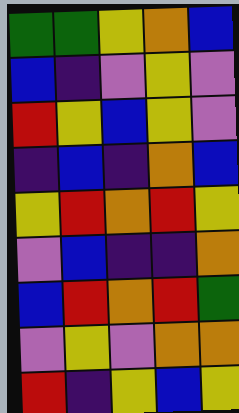[["green", "green", "yellow", "orange", "blue"], ["blue", "indigo", "violet", "yellow", "violet"], ["red", "yellow", "blue", "yellow", "violet"], ["indigo", "blue", "indigo", "orange", "blue"], ["yellow", "red", "orange", "red", "yellow"], ["violet", "blue", "indigo", "indigo", "orange"], ["blue", "red", "orange", "red", "green"], ["violet", "yellow", "violet", "orange", "orange"], ["red", "indigo", "yellow", "blue", "yellow"]]